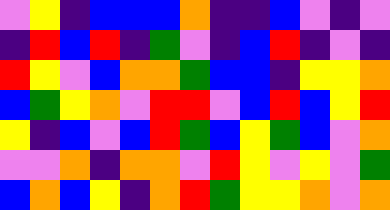[["violet", "yellow", "indigo", "blue", "blue", "blue", "orange", "indigo", "indigo", "blue", "violet", "indigo", "violet"], ["indigo", "red", "blue", "red", "indigo", "green", "violet", "indigo", "blue", "red", "indigo", "violet", "indigo"], ["red", "yellow", "violet", "blue", "orange", "orange", "green", "blue", "blue", "indigo", "yellow", "yellow", "orange"], ["blue", "green", "yellow", "orange", "violet", "red", "red", "violet", "blue", "red", "blue", "yellow", "red"], ["yellow", "indigo", "blue", "violet", "blue", "red", "green", "blue", "yellow", "green", "blue", "violet", "orange"], ["violet", "violet", "orange", "indigo", "orange", "orange", "violet", "red", "yellow", "violet", "yellow", "violet", "green"], ["blue", "orange", "blue", "yellow", "indigo", "orange", "red", "green", "yellow", "yellow", "orange", "violet", "orange"]]